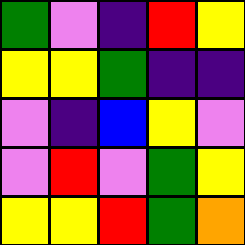[["green", "violet", "indigo", "red", "yellow"], ["yellow", "yellow", "green", "indigo", "indigo"], ["violet", "indigo", "blue", "yellow", "violet"], ["violet", "red", "violet", "green", "yellow"], ["yellow", "yellow", "red", "green", "orange"]]